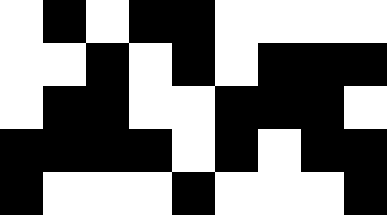[["white", "black", "white", "black", "black", "white", "white", "white", "white"], ["white", "white", "black", "white", "black", "white", "black", "black", "black"], ["white", "black", "black", "white", "white", "black", "black", "black", "white"], ["black", "black", "black", "black", "white", "black", "white", "black", "black"], ["black", "white", "white", "white", "black", "white", "white", "white", "black"]]